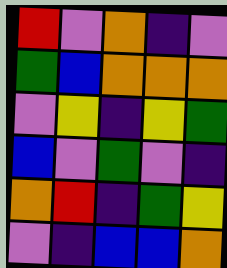[["red", "violet", "orange", "indigo", "violet"], ["green", "blue", "orange", "orange", "orange"], ["violet", "yellow", "indigo", "yellow", "green"], ["blue", "violet", "green", "violet", "indigo"], ["orange", "red", "indigo", "green", "yellow"], ["violet", "indigo", "blue", "blue", "orange"]]